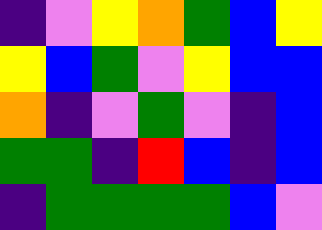[["indigo", "violet", "yellow", "orange", "green", "blue", "yellow"], ["yellow", "blue", "green", "violet", "yellow", "blue", "blue"], ["orange", "indigo", "violet", "green", "violet", "indigo", "blue"], ["green", "green", "indigo", "red", "blue", "indigo", "blue"], ["indigo", "green", "green", "green", "green", "blue", "violet"]]